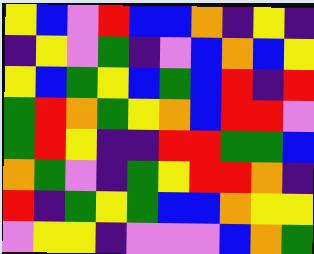[["yellow", "blue", "violet", "red", "blue", "blue", "orange", "indigo", "yellow", "indigo"], ["indigo", "yellow", "violet", "green", "indigo", "violet", "blue", "orange", "blue", "yellow"], ["yellow", "blue", "green", "yellow", "blue", "green", "blue", "red", "indigo", "red"], ["green", "red", "orange", "green", "yellow", "orange", "blue", "red", "red", "violet"], ["green", "red", "yellow", "indigo", "indigo", "red", "red", "green", "green", "blue"], ["orange", "green", "violet", "indigo", "green", "yellow", "red", "red", "orange", "indigo"], ["red", "indigo", "green", "yellow", "green", "blue", "blue", "orange", "yellow", "yellow"], ["violet", "yellow", "yellow", "indigo", "violet", "violet", "violet", "blue", "orange", "green"]]